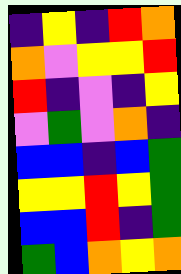[["indigo", "yellow", "indigo", "red", "orange"], ["orange", "violet", "yellow", "yellow", "red"], ["red", "indigo", "violet", "indigo", "yellow"], ["violet", "green", "violet", "orange", "indigo"], ["blue", "blue", "indigo", "blue", "green"], ["yellow", "yellow", "red", "yellow", "green"], ["blue", "blue", "red", "indigo", "green"], ["green", "blue", "orange", "yellow", "orange"]]